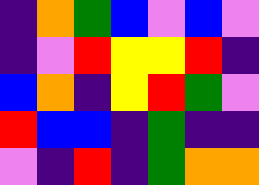[["indigo", "orange", "green", "blue", "violet", "blue", "violet"], ["indigo", "violet", "red", "yellow", "yellow", "red", "indigo"], ["blue", "orange", "indigo", "yellow", "red", "green", "violet"], ["red", "blue", "blue", "indigo", "green", "indigo", "indigo"], ["violet", "indigo", "red", "indigo", "green", "orange", "orange"]]